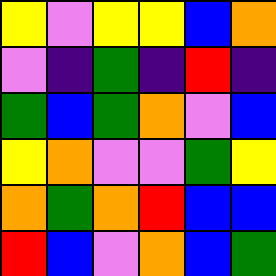[["yellow", "violet", "yellow", "yellow", "blue", "orange"], ["violet", "indigo", "green", "indigo", "red", "indigo"], ["green", "blue", "green", "orange", "violet", "blue"], ["yellow", "orange", "violet", "violet", "green", "yellow"], ["orange", "green", "orange", "red", "blue", "blue"], ["red", "blue", "violet", "orange", "blue", "green"]]